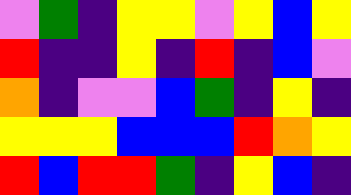[["violet", "green", "indigo", "yellow", "yellow", "violet", "yellow", "blue", "yellow"], ["red", "indigo", "indigo", "yellow", "indigo", "red", "indigo", "blue", "violet"], ["orange", "indigo", "violet", "violet", "blue", "green", "indigo", "yellow", "indigo"], ["yellow", "yellow", "yellow", "blue", "blue", "blue", "red", "orange", "yellow"], ["red", "blue", "red", "red", "green", "indigo", "yellow", "blue", "indigo"]]